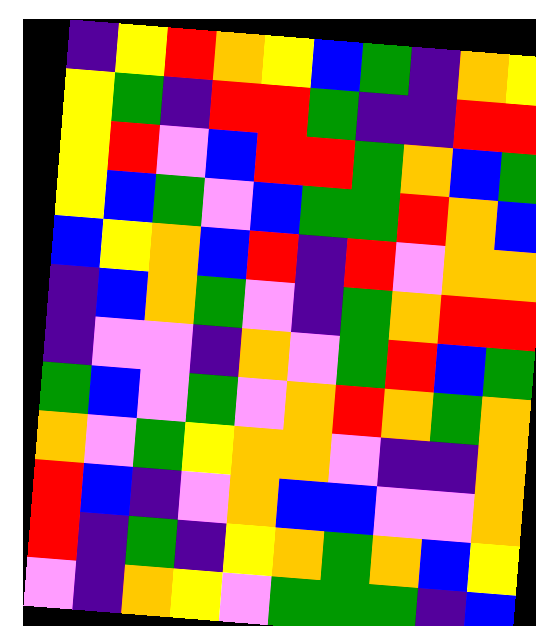[["indigo", "yellow", "red", "orange", "yellow", "blue", "green", "indigo", "orange", "yellow"], ["yellow", "green", "indigo", "red", "red", "green", "indigo", "indigo", "red", "red"], ["yellow", "red", "violet", "blue", "red", "red", "green", "orange", "blue", "green"], ["yellow", "blue", "green", "violet", "blue", "green", "green", "red", "orange", "blue"], ["blue", "yellow", "orange", "blue", "red", "indigo", "red", "violet", "orange", "orange"], ["indigo", "blue", "orange", "green", "violet", "indigo", "green", "orange", "red", "red"], ["indigo", "violet", "violet", "indigo", "orange", "violet", "green", "red", "blue", "green"], ["green", "blue", "violet", "green", "violet", "orange", "red", "orange", "green", "orange"], ["orange", "violet", "green", "yellow", "orange", "orange", "violet", "indigo", "indigo", "orange"], ["red", "blue", "indigo", "violet", "orange", "blue", "blue", "violet", "violet", "orange"], ["red", "indigo", "green", "indigo", "yellow", "orange", "green", "orange", "blue", "yellow"], ["violet", "indigo", "orange", "yellow", "violet", "green", "green", "green", "indigo", "blue"]]